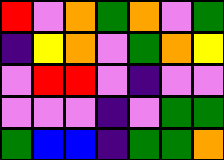[["red", "violet", "orange", "green", "orange", "violet", "green"], ["indigo", "yellow", "orange", "violet", "green", "orange", "yellow"], ["violet", "red", "red", "violet", "indigo", "violet", "violet"], ["violet", "violet", "violet", "indigo", "violet", "green", "green"], ["green", "blue", "blue", "indigo", "green", "green", "orange"]]